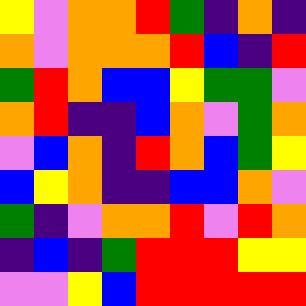[["yellow", "violet", "orange", "orange", "red", "green", "indigo", "orange", "indigo"], ["orange", "violet", "orange", "orange", "orange", "red", "blue", "indigo", "red"], ["green", "red", "orange", "blue", "blue", "yellow", "green", "green", "violet"], ["orange", "red", "indigo", "indigo", "blue", "orange", "violet", "green", "orange"], ["violet", "blue", "orange", "indigo", "red", "orange", "blue", "green", "yellow"], ["blue", "yellow", "orange", "indigo", "indigo", "blue", "blue", "orange", "violet"], ["green", "indigo", "violet", "orange", "orange", "red", "violet", "red", "orange"], ["indigo", "blue", "indigo", "green", "red", "red", "red", "yellow", "yellow"], ["violet", "violet", "yellow", "blue", "red", "red", "red", "red", "red"]]